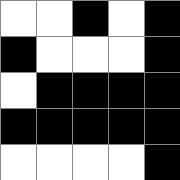[["white", "white", "black", "white", "black"], ["black", "white", "white", "white", "black"], ["white", "black", "black", "black", "black"], ["black", "black", "black", "black", "black"], ["white", "white", "white", "white", "black"]]